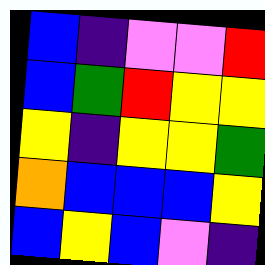[["blue", "indigo", "violet", "violet", "red"], ["blue", "green", "red", "yellow", "yellow"], ["yellow", "indigo", "yellow", "yellow", "green"], ["orange", "blue", "blue", "blue", "yellow"], ["blue", "yellow", "blue", "violet", "indigo"]]